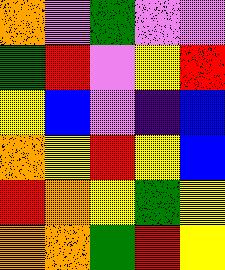[["orange", "violet", "green", "violet", "violet"], ["green", "red", "violet", "yellow", "red"], ["yellow", "blue", "violet", "indigo", "blue"], ["orange", "yellow", "red", "yellow", "blue"], ["red", "orange", "yellow", "green", "yellow"], ["orange", "orange", "green", "red", "yellow"]]